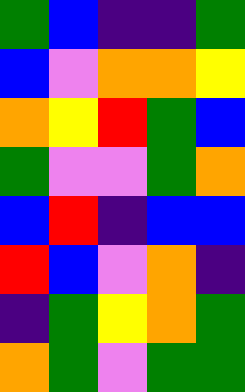[["green", "blue", "indigo", "indigo", "green"], ["blue", "violet", "orange", "orange", "yellow"], ["orange", "yellow", "red", "green", "blue"], ["green", "violet", "violet", "green", "orange"], ["blue", "red", "indigo", "blue", "blue"], ["red", "blue", "violet", "orange", "indigo"], ["indigo", "green", "yellow", "orange", "green"], ["orange", "green", "violet", "green", "green"]]